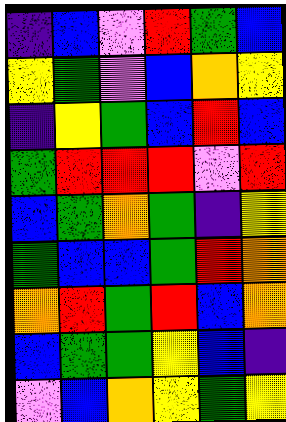[["indigo", "blue", "violet", "red", "green", "blue"], ["yellow", "green", "violet", "blue", "orange", "yellow"], ["indigo", "yellow", "green", "blue", "red", "blue"], ["green", "red", "red", "red", "violet", "red"], ["blue", "green", "orange", "green", "indigo", "yellow"], ["green", "blue", "blue", "green", "red", "orange"], ["orange", "red", "green", "red", "blue", "orange"], ["blue", "green", "green", "yellow", "blue", "indigo"], ["violet", "blue", "orange", "yellow", "green", "yellow"]]